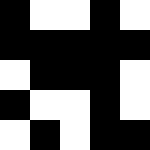[["black", "white", "white", "black", "white"], ["black", "black", "black", "black", "black"], ["white", "black", "black", "black", "white"], ["black", "white", "white", "black", "white"], ["white", "black", "white", "black", "black"]]